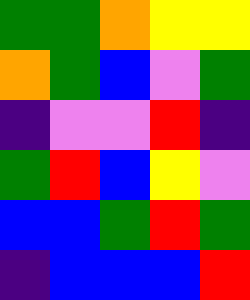[["green", "green", "orange", "yellow", "yellow"], ["orange", "green", "blue", "violet", "green"], ["indigo", "violet", "violet", "red", "indigo"], ["green", "red", "blue", "yellow", "violet"], ["blue", "blue", "green", "red", "green"], ["indigo", "blue", "blue", "blue", "red"]]